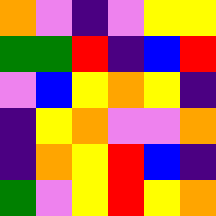[["orange", "violet", "indigo", "violet", "yellow", "yellow"], ["green", "green", "red", "indigo", "blue", "red"], ["violet", "blue", "yellow", "orange", "yellow", "indigo"], ["indigo", "yellow", "orange", "violet", "violet", "orange"], ["indigo", "orange", "yellow", "red", "blue", "indigo"], ["green", "violet", "yellow", "red", "yellow", "orange"]]